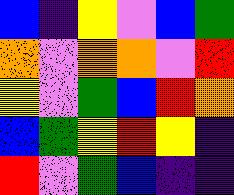[["blue", "indigo", "yellow", "violet", "blue", "green"], ["orange", "violet", "orange", "orange", "violet", "red"], ["yellow", "violet", "green", "blue", "red", "orange"], ["blue", "green", "yellow", "red", "yellow", "indigo"], ["red", "violet", "green", "blue", "indigo", "indigo"]]